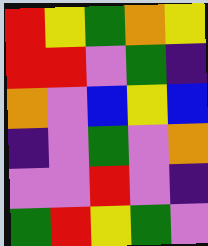[["red", "yellow", "green", "orange", "yellow"], ["red", "red", "violet", "green", "indigo"], ["orange", "violet", "blue", "yellow", "blue"], ["indigo", "violet", "green", "violet", "orange"], ["violet", "violet", "red", "violet", "indigo"], ["green", "red", "yellow", "green", "violet"]]